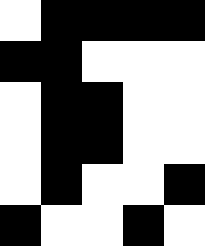[["white", "black", "black", "black", "black"], ["black", "black", "white", "white", "white"], ["white", "black", "black", "white", "white"], ["white", "black", "black", "white", "white"], ["white", "black", "white", "white", "black"], ["black", "white", "white", "black", "white"]]